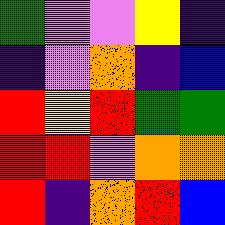[["green", "violet", "violet", "yellow", "indigo"], ["indigo", "violet", "orange", "indigo", "blue"], ["red", "yellow", "red", "green", "green"], ["red", "red", "violet", "orange", "orange"], ["red", "indigo", "orange", "red", "blue"]]